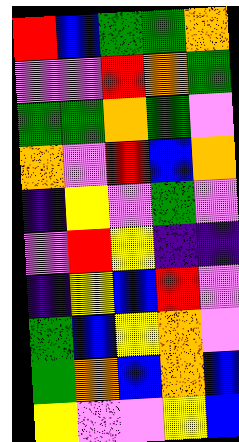[["red", "blue", "green", "green", "orange"], ["violet", "violet", "red", "orange", "green"], ["green", "green", "orange", "green", "violet"], ["orange", "violet", "red", "blue", "orange"], ["indigo", "yellow", "violet", "green", "violet"], ["violet", "red", "yellow", "indigo", "indigo"], ["indigo", "yellow", "blue", "red", "violet"], ["green", "blue", "yellow", "orange", "violet"], ["green", "orange", "blue", "orange", "blue"], ["yellow", "violet", "violet", "yellow", "blue"]]